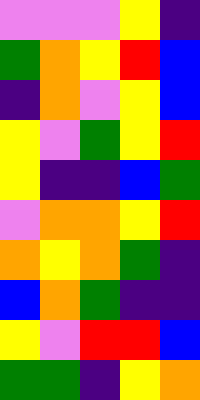[["violet", "violet", "violet", "yellow", "indigo"], ["green", "orange", "yellow", "red", "blue"], ["indigo", "orange", "violet", "yellow", "blue"], ["yellow", "violet", "green", "yellow", "red"], ["yellow", "indigo", "indigo", "blue", "green"], ["violet", "orange", "orange", "yellow", "red"], ["orange", "yellow", "orange", "green", "indigo"], ["blue", "orange", "green", "indigo", "indigo"], ["yellow", "violet", "red", "red", "blue"], ["green", "green", "indigo", "yellow", "orange"]]